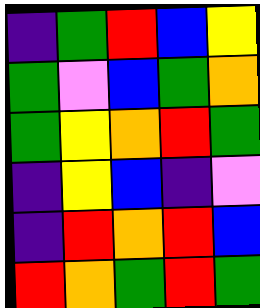[["indigo", "green", "red", "blue", "yellow"], ["green", "violet", "blue", "green", "orange"], ["green", "yellow", "orange", "red", "green"], ["indigo", "yellow", "blue", "indigo", "violet"], ["indigo", "red", "orange", "red", "blue"], ["red", "orange", "green", "red", "green"]]